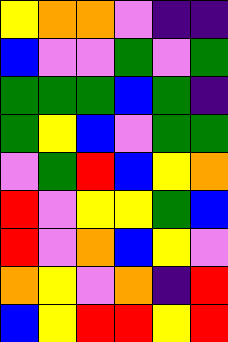[["yellow", "orange", "orange", "violet", "indigo", "indigo"], ["blue", "violet", "violet", "green", "violet", "green"], ["green", "green", "green", "blue", "green", "indigo"], ["green", "yellow", "blue", "violet", "green", "green"], ["violet", "green", "red", "blue", "yellow", "orange"], ["red", "violet", "yellow", "yellow", "green", "blue"], ["red", "violet", "orange", "blue", "yellow", "violet"], ["orange", "yellow", "violet", "orange", "indigo", "red"], ["blue", "yellow", "red", "red", "yellow", "red"]]